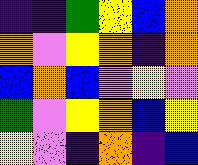[["indigo", "indigo", "green", "yellow", "blue", "orange"], ["orange", "violet", "yellow", "orange", "indigo", "orange"], ["blue", "orange", "blue", "violet", "yellow", "violet"], ["green", "violet", "yellow", "orange", "blue", "yellow"], ["yellow", "violet", "indigo", "orange", "indigo", "blue"]]